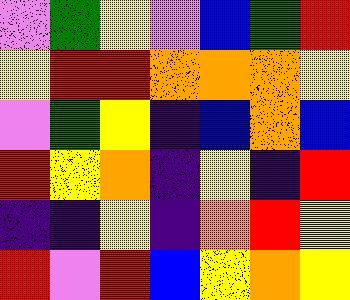[["violet", "green", "yellow", "violet", "blue", "green", "red"], ["yellow", "red", "red", "orange", "orange", "orange", "yellow"], ["violet", "green", "yellow", "indigo", "blue", "orange", "blue"], ["red", "yellow", "orange", "indigo", "yellow", "indigo", "red"], ["indigo", "indigo", "yellow", "indigo", "orange", "red", "yellow"], ["red", "violet", "red", "blue", "yellow", "orange", "yellow"]]